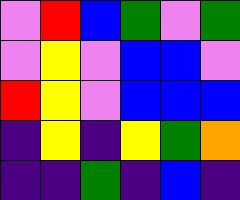[["violet", "red", "blue", "green", "violet", "green"], ["violet", "yellow", "violet", "blue", "blue", "violet"], ["red", "yellow", "violet", "blue", "blue", "blue"], ["indigo", "yellow", "indigo", "yellow", "green", "orange"], ["indigo", "indigo", "green", "indigo", "blue", "indigo"]]